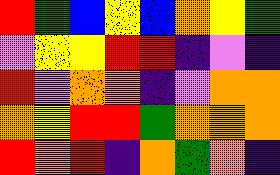[["red", "green", "blue", "yellow", "blue", "orange", "yellow", "green"], ["violet", "yellow", "yellow", "red", "red", "indigo", "violet", "indigo"], ["red", "violet", "orange", "orange", "indigo", "violet", "orange", "orange"], ["orange", "yellow", "red", "red", "green", "orange", "orange", "orange"], ["red", "orange", "red", "indigo", "orange", "green", "orange", "indigo"]]